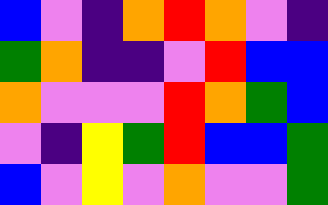[["blue", "violet", "indigo", "orange", "red", "orange", "violet", "indigo"], ["green", "orange", "indigo", "indigo", "violet", "red", "blue", "blue"], ["orange", "violet", "violet", "violet", "red", "orange", "green", "blue"], ["violet", "indigo", "yellow", "green", "red", "blue", "blue", "green"], ["blue", "violet", "yellow", "violet", "orange", "violet", "violet", "green"]]